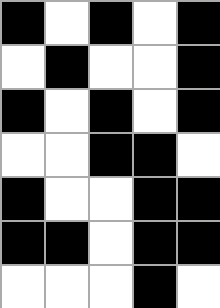[["black", "white", "black", "white", "black"], ["white", "black", "white", "white", "black"], ["black", "white", "black", "white", "black"], ["white", "white", "black", "black", "white"], ["black", "white", "white", "black", "black"], ["black", "black", "white", "black", "black"], ["white", "white", "white", "black", "white"]]